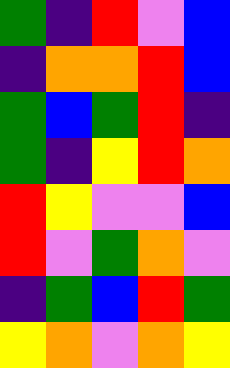[["green", "indigo", "red", "violet", "blue"], ["indigo", "orange", "orange", "red", "blue"], ["green", "blue", "green", "red", "indigo"], ["green", "indigo", "yellow", "red", "orange"], ["red", "yellow", "violet", "violet", "blue"], ["red", "violet", "green", "orange", "violet"], ["indigo", "green", "blue", "red", "green"], ["yellow", "orange", "violet", "orange", "yellow"]]